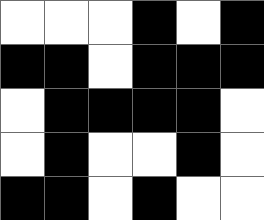[["white", "white", "white", "black", "white", "black"], ["black", "black", "white", "black", "black", "black"], ["white", "black", "black", "black", "black", "white"], ["white", "black", "white", "white", "black", "white"], ["black", "black", "white", "black", "white", "white"]]